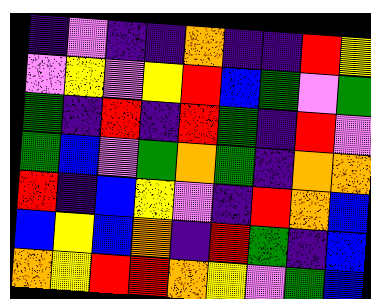[["indigo", "violet", "indigo", "indigo", "orange", "indigo", "indigo", "red", "yellow"], ["violet", "yellow", "violet", "yellow", "red", "blue", "green", "violet", "green"], ["green", "indigo", "red", "indigo", "red", "green", "indigo", "red", "violet"], ["green", "blue", "violet", "green", "orange", "green", "indigo", "orange", "orange"], ["red", "indigo", "blue", "yellow", "violet", "indigo", "red", "orange", "blue"], ["blue", "yellow", "blue", "orange", "indigo", "red", "green", "indigo", "blue"], ["orange", "yellow", "red", "red", "orange", "yellow", "violet", "green", "blue"]]